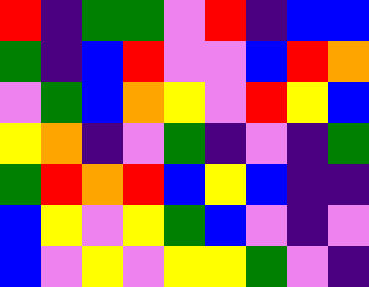[["red", "indigo", "green", "green", "violet", "red", "indigo", "blue", "blue"], ["green", "indigo", "blue", "red", "violet", "violet", "blue", "red", "orange"], ["violet", "green", "blue", "orange", "yellow", "violet", "red", "yellow", "blue"], ["yellow", "orange", "indigo", "violet", "green", "indigo", "violet", "indigo", "green"], ["green", "red", "orange", "red", "blue", "yellow", "blue", "indigo", "indigo"], ["blue", "yellow", "violet", "yellow", "green", "blue", "violet", "indigo", "violet"], ["blue", "violet", "yellow", "violet", "yellow", "yellow", "green", "violet", "indigo"]]